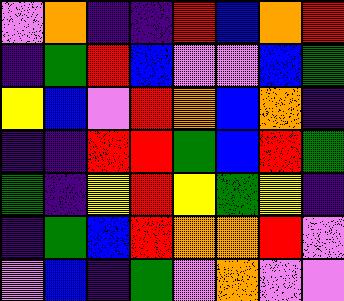[["violet", "orange", "indigo", "indigo", "red", "blue", "orange", "red"], ["indigo", "green", "red", "blue", "violet", "violet", "blue", "green"], ["yellow", "blue", "violet", "red", "orange", "blue", "orange", "indigo"], ["indigo", "indigo", "red", "red", "green", "blue", "red", "green"], ["green", "indigo", "yellow", "red", "yellow", "green", "yellow", "indigo"], ["indigo", "green", "blue", "red", "orange", "orange", "red", "violet"], ["violet", "blue", "indigo", "green", "violet", "orange", "violet", "violet"]]